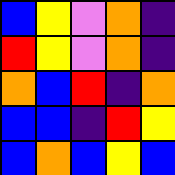[["blue", "yellow", "violet", "orange", "indigo"], ["red", "yellow", "violet", "orange", "indigo"], ["orange", "blue", "red", "indigo", "orange"], ["blue", "blue", "indigo", "red", "yellow"], ["blue", "orange", "blue", "yellow", "blue"]]